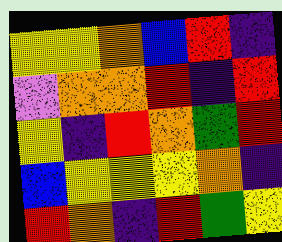[["yellow", "yellow", "orange", "blue", "red", "indigo"], ["violet", "orange", "orange", "red", "indigo", "red"], ["yellow", "indigo", "red", "orange", "green", "red"], ["blue", "yellow", "yellow", "yellow", "orange", "indigo"], ["red", "orange", "indigo", "red", "green", "yellow"]]